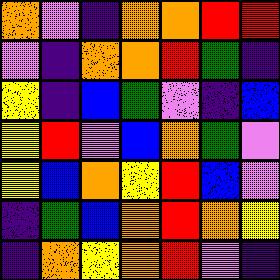[["orange", "violet", "indigo", "orange", "orange", "red", "red"], ["violet", "indigo", "orange", "orange", "red", "green", "indigo"], ["yellow", "indigo", "blue", "green", "violet", "indigo", "blue"], ["yellow", "red", "violet", "blue", "orange", "green", "violet"], ["yellow", "blue", "orange", "yellow", "red", "blue", "violet"], ["indigo", "green", "blue", "orange", "red", "orange", "yellow"], ["indigo", "orange", "yellow", "orange", "red", "violet", "indigo"]]